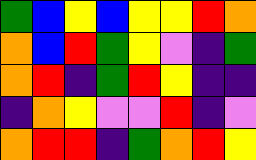[["green", "blue", "yellow", "blue", "yellow", "yellow", "red", "orange"], ["orange", "blue", "red", "green", "yellow", "violet", "indigo", "green"], ["orange", "red", "indigo", "green", "red", "yellow", "indigo", "indigo"], ["indigo", "orange", "yellow", "violet", "violet", "red", "indigo", "violet"], ["orange", "red", "red", "indigo", "green", "orange", "red", "yellow"]]